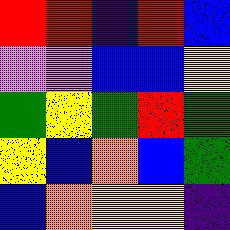[["red", "red", "indigo", "red", "blue"], ["violet", "violet", "blue", "blue", "yellow"], ["green", "yellow", "green", "red", "green"], ["yellow", "blue", "orange", "blue", "green"], ["blue", "orange", "yellow", "yellow", "indigo"]]